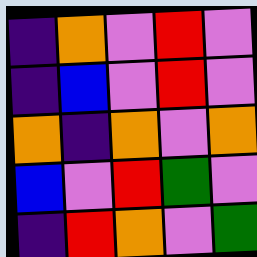[["indigo", "orange", "violet", "red", "violet"], ["indigo", "blue", "violet", "red", "violet"], ["orange", "indigo", "orange", "violet", "orange"], ["blue", "violet", "red", "green", "violet"], ["indigo", "red", "orange", "violet", "green"]]